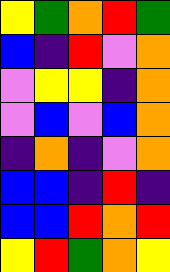[["yellow", "green", "orange", "red", "green"], ["blue", "indigo", "red", "violet", "orange"], ["violet", "yellow", "yellow", "indigo", "orange"], ["violet", "blue", "violet", "blue", "orange"], ["indigo", "orange", "indigo", "violet", "orange"], ["blue", "blue", "indigo", "red", "indigo"], ["blue", "blue", "red", "orange", "red"], ["yellow", "red", "green", "orange", "yellow"]]